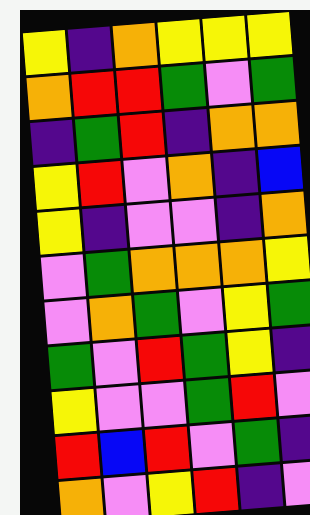[["yellow", "indigo", "orange", "yellow", "yellow", "yellow"], ["orange", "red", "red", "green", "violet", "green"], ["indigo", "green", "red", "indigo", "orange", "orange"], ["yellow", "red", "violet", "orange", "indigo", "blue"], ["yellow", "indigo", "violet", "violet", "indigo", "orange"], ["violet", "green", "orange", "orange", "orange", "yellow"], ["violet", "orange", "green", "violet", "yellow", "green"], ["green", "violet", "red", "green", "yellow", "indigo"], ["yellow", "violet", "violet", "green", "red", "violet"], ["red", "blue", "red", "violet", "green", "indigo"], ["orange", "violet", "yellow", "red", "indigo", "violet"]]